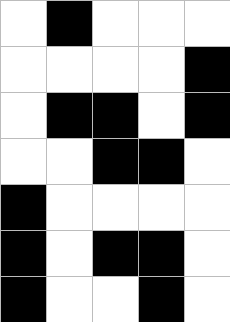[["white", "black", "white", "white", "white"], ["white", "white", "white", "white", "black"], ["white", "black", "black", "white", "black"], ["white", "white", "black", "black", "white"], ["black", "white", "white", "white", "white"], ["black", "white", "black", "black", "white"], ["black", "white", "white", "black", "white"]]